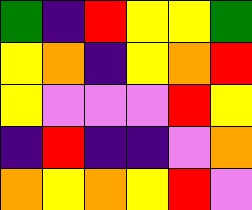[["green", "indigo", "red", "yellow", "yellow", "green"], ["yellow", "orange", "indigo", "yellow", "orange", "red"], ["yellow", "violet", "violet", "violet", "red", "yellow"], ["indigo", "red", "indigo", "indigo", "violet", "orange"], ["orange", "yellow", "orange", "yellow", "red", "violet"]]